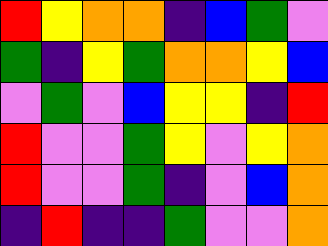[["red", "yellow", "orange", "orange", "indigo", "blue", "green", "violet"], ["green", "indigo", "yellow", "green", "orange", "orange", "yellow", "blue"], ["violet", "green", "violet", "blue", "yellow", "yellow", "indigo", "red"], ["red", "violet", "violet", "green", "yellow", "violet", "yellow", "orange"], ["red", "violet", "violet", "green", "indigo", "violet", "blue", "orange"], ["indigo", "red", "indigo", "indigo", "green", "violet", "violet", "orange"]]